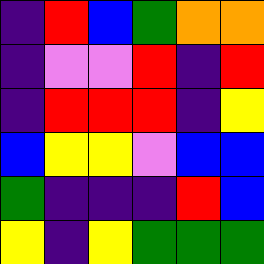[["indigo", "red", "blue", "green", "orange", "orange"], ["indigo", "violet", "violet", "red", "indigo", "red"], ["indigo", "red", "red", "red", "indigo", "yellow"], ["blue", "yellow", "yellow", "violet", "blue", "blue"], ["green", "indigo", "indigo", "indigo", "red", "blue"], ["yellow", "indigo", "yellow", "green", "green", "green"]]